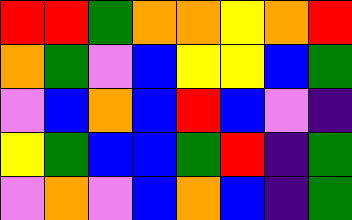[["red", "red", "green", "orange", "orange", "yellow", "orange", "red"], ["orange", "green", "violet", "blue", "yellow", "yellow", "blue", "green"], ["violet", "blue", "orange", "blue", "red", "blue", "violet", "indigo"], ["yellow", "green", "blue", "blue", "green", "red", "indigo", "green"], ["violet", "orange", "violet", "blue", "orange", "blue", "indigo", "green"]]